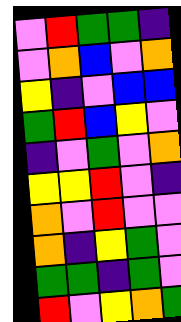[["violet", "red", "green", "green", "indigo"], ["violet", "orange", "blue", "violet", "orange"], ["yellow", "indigo", "violet", "blue", "blue"], ["green", "red", "blue", "yellow", "violet"], ["indigo", "violet", "green", "violet", "orange"], ["yellow", "yellow", "red", "violet", "indigo"], ["orange", "violet", "red", "violet", "violet"], ["orange", "indigo", "yellow", "green", "violet"], ["green", "green", "indigo", "green", "violet"], ["red", "violet", "yellow", "orange", "green"]]